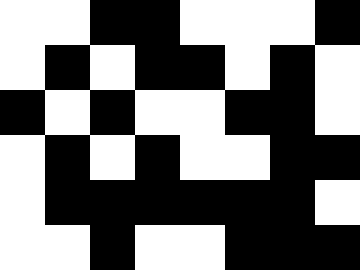[["white", "white", "black", "black", "white", "white", "white", "black"], ["white", "black", "white", "black", "black", "white", "black", "white"], ["black", "white", "black", "white", "white", "black", "black", "white"], ["white", "black", "white", "black", "white", "white", "black", "black"], ["white", "black", "black", "black", "black", "black", "black", "white"], ["white", "white", "black", "white", "white", "black", "black", "black"]]